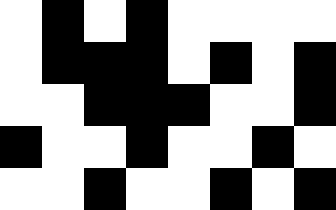[["white", "black", "white", "black", "white", "white", "white", "white"], ["white", "black", "black", "black", "white", "black", "white", "black"], ["white", "white", "black", "black", "black", "white", "white", "black"], ["black", "white", "white", "black", "white", "white", "black", "white"], ["white", "white", "black", "white", "white", "black", "white", "black"]]